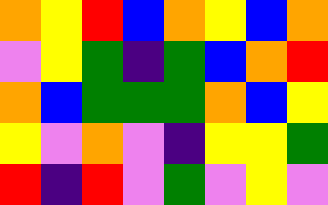[["orange", "yellow", "red", "blue", "orange", "yellow", "blue", "orange"], ["violet", "yellow", "green", "indigo", "green", "blue", "orange", "red"], ["orange", "blue", "green", "green", "green", "orange", "blue", "yellow"], ["yellow", "violet", "orange", "violet", "indigo", "yellow", "yellow", "green"], ["red", "indigo", "red", "violet", "green", "violet", "yellow", "violet"]]